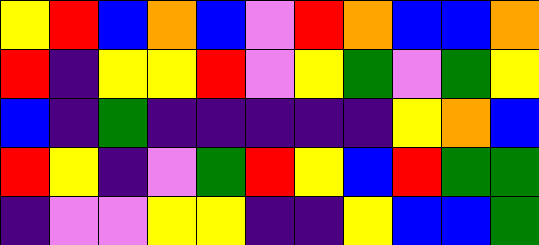[["yellow", "red", "blue", "orange", "blue", "violet", "red", "orange", "blue", "blue", "orange"], ["red", "indigo", "yellow", "yellow", "red", "violet", "yellow", "green", "violet", "green", "yellow"], ["blue", "indigo", "green", "indigo", "indigo", "indigo", "indigo", "indigo", "yellow", "orange", "blue"], ["red", "yellow", "indigo", "violet", "green", "red", "yellow", "blue", "red", "green", "green"], ["indigo", "violet", "violet", "yellow", "yellow", "indigo", "indigo", "yellow", "blue", "blue", "green"]]